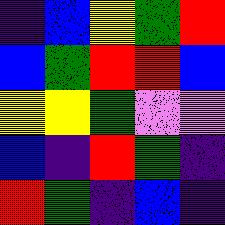[["indigo", "blue", "yellow", "green", "red"], ["blue", "green", "red", "red", "blue"], ["yellow", "yellow", "green", "violet", "violet"], ["blue", "indigo", "red", "green", "indigo"], ["red", "green", "indigo", "blue", "indigo"]]